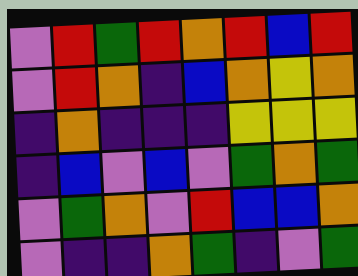[["violet", "red", "green", "red", "orange", "red", "blue", "red"], ["violet", "red", "orange", "indigo", "blue", "orange", "yellow", "orange"], ["indigo", "orange", "indigo", "indigo", "indigo", "yellow", "yellow", "yellow"], ["indigo", "blue", "violet", "blue", "violet", "green", "orange", "green"], ["violet", "green", "orange", "violet", "red", "blue", "blue", "orange"], ["violet", "indigo", "indigo", "orange", "green", "indigo", "violet", "green"]]